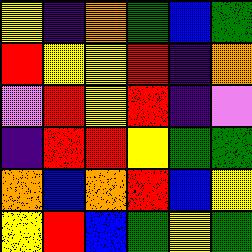[["yellow", "indigo", "orange", "green", "blue", "green"], ["red", "yellow", "yellow", "red", "indigo", "orange"], ["violet", "red", "yellow", "red", "indigo", "violet"], ["indigo", "red", "red", "yellow", "green", "green"], ["orange", "blue", "orange", "red", "blue", "yellow"], ["yellow", "red", "blue", "green", "yellow", "green"]]